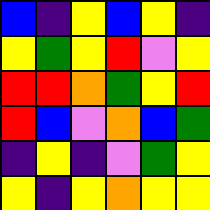[["blue", "indigo", "yellow", "blue", "yellow", "indigo"], ["yellow", "green", "yellow", "red", "violet", "yellow"], ["red", "red", "orange", "green", "yellow", "red"], ["red", "blue", "violet", "orange", "blue", "green"], ["indigo", "yellow", "indigo", "violet", "green", "yellow"], ["yellow", "indigo", "yellow", "orange", "yellow", "yellow"]]